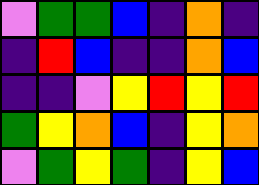[["violet", "green", "green", "blue", "indigo", "orange", "indigo"], ["indigo", "red", "blue", "indigo", "indigo", "orange", "blue"], ["indigo", "indigo", "violet", "yellow", "red", "yellow", "red"], ["green", "yellow", "orange", "blue", "indigo", "yellow", "orange"], ["violet", "green", "yellow", "green", "indigo", "yellow", "blue"]]